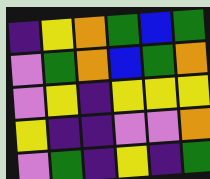[["indigo", "yellow", "orange", "green", "blue", "green"], ["violet", "green", "orange", "blue", "green", "orange"], ["violet", "yellow", "indigo", "yellow", "yellow", "yellow"], ["yellow", "indigo", "indigo", "violet", "violet", "orange"], ["violet", "green", "indigo", "yellow", "indigo", "green"]]